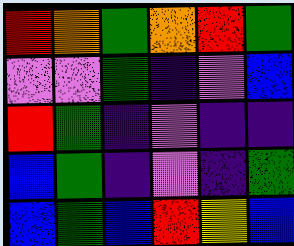[["red", "orange", "green", "orange", "red", "green"], ["violet", "violet", "green", "indigo", "violet", "blue"], ["red", "green", "indigo", "violet", "indigo", "indigo"], ["blue", "green", "indigo", "violet", "indigo", "green"], ["blue", "green", "blue", "red", "yellow", "blue"]]